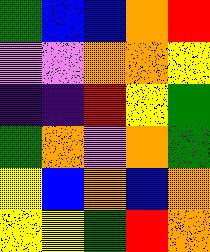[["green", "blue", "blue", "orange", "red"], ["violet", "violet", "orange", "orange", "yellow"], ["indigo", "indigo", "red", "yellow", "green"], ["green", "orange", "violet", "orange", "green"], ["yellow", "blue", "orange", "blue", "orange"], ["yellow", "yellow", "green", "red", "orange"]]